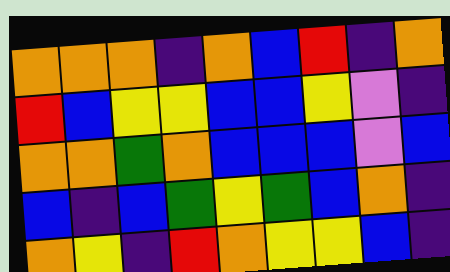[["orange", "orange", "orange", "indigo", "orange", "blue", "red", "indigo", "orange"], ["red", "blue", "yellow", "yellow", "blue", "blue", "yellow", "violet", "indigo"], ["orange", "orange", "green", "orange", "blue", "blue", "blue", "violet", "blue"], ["blue", "indigo", "blue", "green", "yellow", "green", "blue", "orange", "indigo"], ["orange", "yellow", "indigo", "red", "orange", "yellow", "yellow", "blue", "indigo"]]